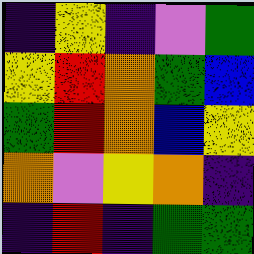[["indigo", "yellow", "indigo", "violet", "green"], ["yellow", "red", "orange", "green", "blue"], ["green", "red", "orange", "blue", "yellow"], ["orange", "violet", "yellow", "orange", "indigo"], ["indigo", "red", "indigo", "green", "green"]]